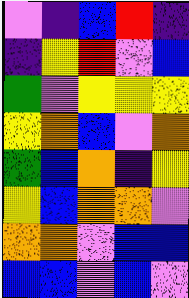[["violet", "indigo", "blue", "red", "indigo"], ["indigo", "yellow", "red", "violet", "blue"], ["green", "violet", "yellow", "yellow", "yellow"], ["yellow", "orange", "blue", "violet", "orange"], ["green", "blue", "orange", "indigo", "yellow"], ["yellow", "blue", "orange", "orange", "violet"], ["orange", "orange", "violet", "blue", "blue"], ["blue", "blue", "violet", "blue", "violet"]]